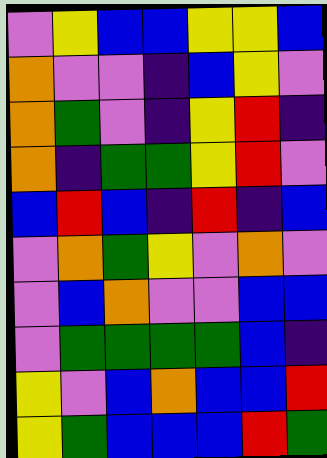[["violet", "yellow", "blue", "blue", "yellow", "yellow", "blue"], ["orange", "violet", "violet", "indigo", "blue", "yellow", "violet"], ["orange", "green", "violet", "indigo", "yellow", "red", "indigo"], ["orange", "indigo", "green", "green", "yellow", "red", "violet"], ["blue", "red", "blue", "indigo", "red", "indigo", "blue"], ["violet", "orange", "green", "yellow", "violet", "orange", "violet"], ["violet", "blue", "orange", "violet", "violet", "blue", "blue"], ["violet", "green", "green", "green", "green", "blue", "indigo"], ["yellow", "violet", "blue", "orange", "blue", "blue", "red"], ["yellow", "green", "blue", "blue", "blue", "red", "green"]]